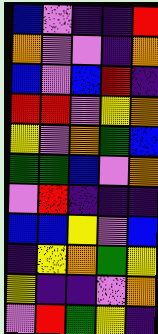[["blue", "violet", "indigo", "indigo", "red"], ["orange", "violet", "violet", "indigo", "orange"], ["blue", "violet", "blue", "red", "indigo"], ["red", "red", "violet", "yellow", "orange"], ["yellow", "violet", "orange", "green", "blue"], ["green", "green", "blue", "violet", "orange"], ["violet", "red", "indigo", "indigo", "indigo"], ["blue", "blue", "yellow", "violet", "blue"], ["indigo", "yellow", "orange", "green", "yellow"], ["yellow", "indigo", "indigo", "violet", "orange"], ["violet", "red", "green", "yellow", "indigo"]]